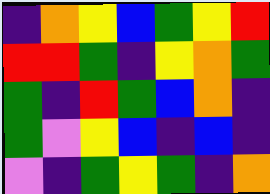[["indigo", "orange", "yellow", "blue", "green", "yellow", "red"], ["red", "red", "green", "indigo", "yellow", "orange", "green"], ["green", "indigo", "red", "green", "blue", "orange", "indigo"], ["green", "violet", "yellow", "blue", "indigo", "blue", "indigo"], ["violet", "indigo", "green", "yellow", "green", "indigo", "orange"]]